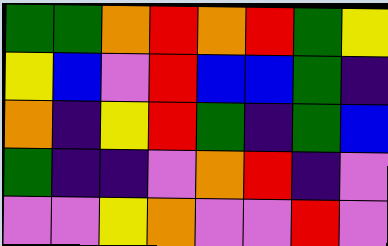[["green", "green", "orange", "red", "orange", "red", "green", "yellow"], ["yellow", "blue", "violet", "red", "blue", "blue", "green", "indigo"], ["orange", "indigo", "yellow", "red", "green", "indigo", "green", "blue"], ["green", "indigo", "indigo", "violet", "orange", "red", "indigo", "violet"], ["violet", "violet", "yellow", "orange", "violet", "violet", "red", "violet"]]